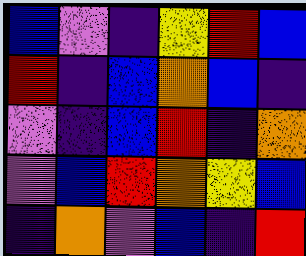[["blue", "violet", "indigo", "yellow", "red", "blue"], ["red", "indigo", "blue", "orange", "blue", "indigo"], ["violet", "indigo", "blue", "red", "indigo", "orange"], ["violet", "blue", "red", "orange", "yellow", "blue"], ["indigo", "orange", "violet", "blue", "indigo", "red"]]